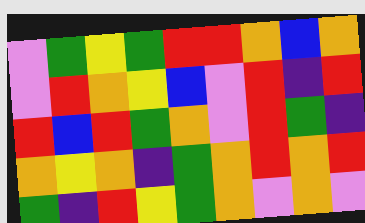[["violet", "green", "yellow", "green", "red", "red", "orange", "blue", "orange"], ["violet", "red", "orange", "yellow", "blue", "violet", "red", "indigo", "red"], ["red", "blue", "red", "green", "orange", "violet", "red", "green", "indigo"], ["orange", "yellow", "orange", "indigo", "green", "orange", "red", "orange", "red"], ["green", "indigo", "red", "yellow", "green", "orange", "violet", "orange", "violet"]]